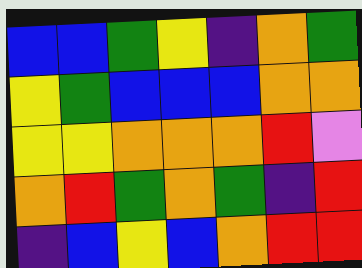[["blue", "blue", "green", "yellow", "indigo", "orange", "green"], ["yellow", "green", "blue", "blue", "blue", "orange", "orange"], ["yellow", "yellow", "orange", "orange", "orange", "red", "violet"], ["orange", "red", "green", "orange", "green", "indigo", "red"], ["indigo", "blue", "yellow", "blue", "orange", "red", "red"]]